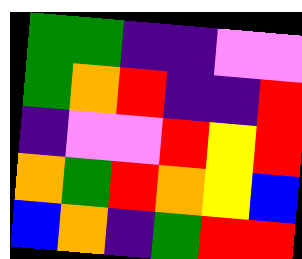[["green", "green", "indigo", "indigo", "violet", "violet"], ["green", "orange", "red", "indigo", "indigo", "red"], ["indigo", "violet", "violet", "red", "yellow", "red"], ["orange", "green", "red", "orange", "yellow", "blue"], ["blue", "orange", "indigo", "green", "red", "red"]]